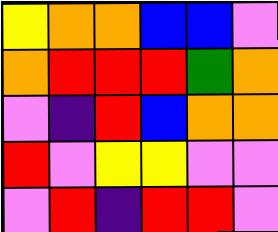[["yellow", "orange", "orange", "blue", "blue", "violet"], ["orange", "red", "red", "red", "green", "orange"], ["violet", "indigo", "red", "blue", "orange", "orange"], ["red", "violet", "yellow", "yellow", "violet", "violet"], ["violet", "red", "indigo", "red", "red", "violet"]]